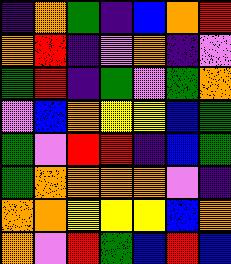[["indigo", "orange", "green", "indigo", "blue", "orange", "red"], ["orange", "red", "indigo", "violet", "orange", "indigo", "violet"], ["green", "red", "indigo", "green", "violet", "green", "orange"], ["violet", "blue", "orange", "yellow", "yellow", "blue", "green"], ["green", "violet", "red", "red", "indigo", "blue", "green"], ["green", "orange", "orange", "orange", "orange", "violet", "indigo"], ["orange", "orange", "yellow", "yellow", "yellow", "blue", "orange"], ["orange", "violet", "red", "green", "blue", "red", "blue"]]